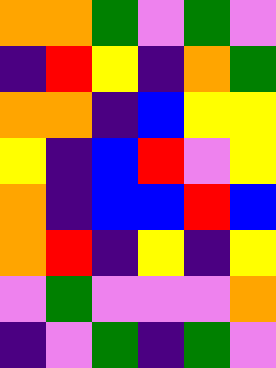[["orange", "orange", "green", "violet", "green", "violet"], ["indigo", "red", "yellow", "indigo", "orange", "green"], ["orange", "orange", "indigo", "blue", "yellow", "yellow"], ["yellow", "indigo", "blue", "red", "violet", "yellow"], ["orange", "indigo", "blue", "blue", "red", "blue"], ["orange", "red", "indigo", "yellow", "indigo", "yellow"], ["violet", "green", "violet", "violet", "violet", "orange"], ["indigo", "violet", "green", "indigo", "green", "violet"]]